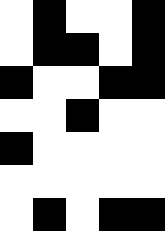[["white", "black", "white", "white", "black"], ["white", "black", "black", "white", "black"], ["black", "white", "white", "black", "black"], ["white", "white", "black", "white", "white"], ["black", "white", "white", "white", "white"], ["white", "white", "white", "white", "white"], ["white", "black", "white", "black", "black"]]